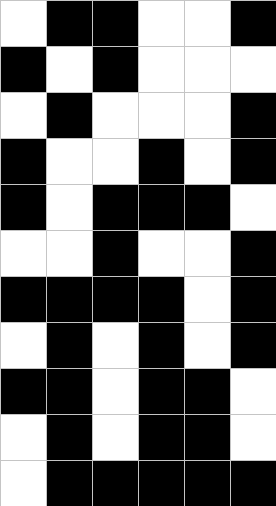[["white", "black", "black", "white", "white", "black"], ["black", "white", "black", "white", "white", "white"], ["white", "black", "white", "white", "white", "black"], ["black", "white", "white", "black", "white", "black"], ["black", "white", "black", "black", "black", "white"], ["white", "white", "black", "white", "white", "black"], ["black", "black", "black", "black", "white", "black"], ["white", "black", "white", "black", "white", "black"], ["black", "black", "white", "black", "black", "white"], ["white", "black", "white", "black", "black", "white"], ["white", "black", "black", "black", "black", "black"]]